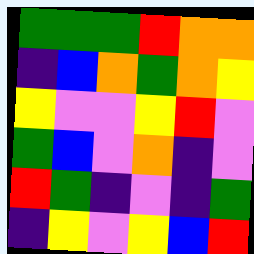[["green", "green", "green", "red", "orange", "orange"], ["indigo", "blue", "orange", "green", "orange", "yellow"], ["yellow", "violet", "violet", "yellow", "red", "violet"], ["green", "blue", "violet", "orange", "indigo", "violet"], ["red", "green", "indigo", "violet", "indigo", "green"], ["indigo", "yellow", "violet", "yellow", "blue", "red"]]